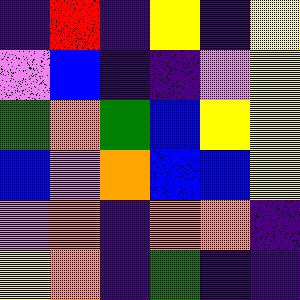[["indigo", "red", "indigo", "yellow", "indigo", "yellow"], ["violet", "blue", "indigo", "indigo", "violet", "yellow"], ["green", "orange", "green", "blue", "yellow", "yellow"], ["blue", "violet", "orange", "blue", "blue", "yellow"], ["violet", "orange", "indigo", "orange", "orange", "indigo"], ["yellow", "orange", "indigo", "green", "indigo", "indigo"]]